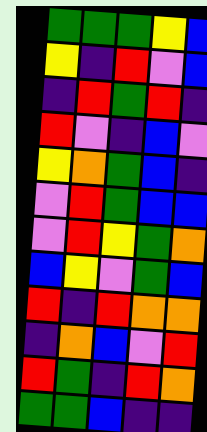[["green", "green", "green", "yellow", "blue"], ["yellow", "indigo", "red", "violet", "blue"], ["indigo", "red", "green", "red", "indigo"], ["red", "violet", "indigo", "blue", "violet"], ["yellow", "orange", "green", "blue", "indigo"], ["violet", "red", "green", "blue", "blue"], ["violet", "red", "yellow", "green", "orange"], ["blue", "yellow", "violet", "green", "blue"], ["red", "indigo", "red", "orange", "orange"], ["indigo", "orange", "blue", "violet", "red"], ["red", "green", "indigo", "red", "orange"], ["green", "green", "blue", "indigo", "indigo"]]